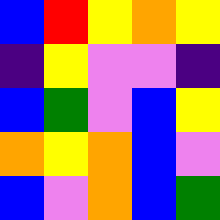[["blue", "red", "yellow", "orange", "yellow"], ["indigo", "yellow", "violet", "violet", "indigo"], ["blue", "green", "violet", "blue", "yellow"], ["orange", "yellow", "orange", "blue", "violet"], ["blue", "violet", "orange", "blue", "green"]]